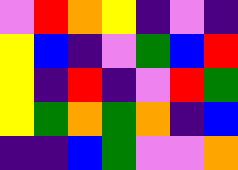[["violet", "red", "orange", "yellow", "indigo", "violet", "indigo"], ["yellow", "blue", "indigo", "violet", "green", "blue", "red"], ["yellow", "indigo", "red", "indigo", "violet", "red", "green"], ["yellow", "green", "orange", "green", "orange", "indigo", "blue"], ["indigo", "indigo", "blue", "green", "violet", "violet", "orange"]]